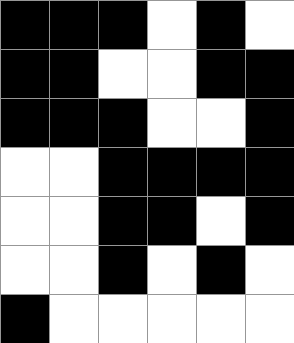[["black", "black", "black", "white", "black", "white"], ["black", "black", "white", "white", "black", "black"], ["black", "black", "black", "white", "white", "black"], ["white", "white", "black", "black", "black", "black"], ["white", "white", "black", "black", "white", "black"], ["white", "white", "black", "white", "black", "white"], ["black", "white", "white", "white", "white", "white"]]